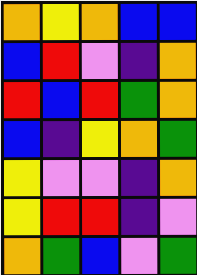[["orange", "yellow", "orange", "blue", "blue"], ["blue", "red", "violet", "indigo", "orange"], ["red", "blue", "red", "green", "orange"], ["blue", "indigo", "yellow", "orange", "green"], ["yellow", "violet", "violet", "indigo", "orange"], ["yellow", "red", "red", "indigo", "violet"], ["orange", "green", "blue", "violet", "green"]]